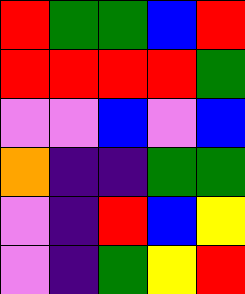[["red", "green", "green", "blue", "red"], ["red", "red", "red", "red", "green"], ["violet", "violet", "blue", "violet", "blue"], ["orange", "indigo", "indigo", "green", "green"], ["violet", "indigo", "red", "blue", "yellow"], ["violet", "indigo", "green", "yellow", "red"]]